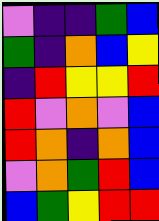[["violet", "indigo", "indigo", "green", "blue"], ["green", "indigo", "orange", "blue", "yellow"], ["indigo", "red", "yellow", "yellow", "red"], ["red", "violet", "orange", "violet", "blue"], ["red", "orange", "indigo", "orange", "blue"], ["violet", "orange", "green", "red", "blue"], ["blue", "green", "yellow", "red", "red"]]